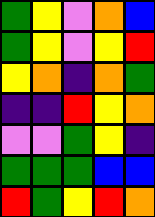[["green", "yellow", "violet", "orange", "blue"], ["green", "yellow", "violet", "yellow", "red"], ["yellow", "orange", "indigo", "orange", "green"], ["indigo", "indigo", "red", "yellow", "orange"], ["violet", "violet", "green", "yellow", "indigo"], ["green", "green", "green", "blue", "blue"], ["red", "green", "yellow", "red", "orange"]]